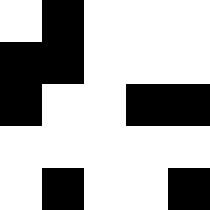[["white", "black", "white", "white", "white"], ["black", "black", "white", "white", "white"], ["black", "white", "white", "black", "black"], ["white", "white", "white", "white", "white"], ["white", "black", "white", "white", "black"]]